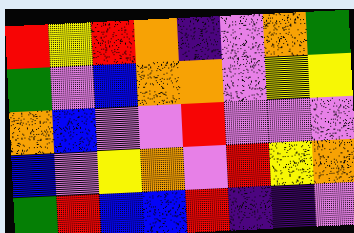[["red", "yellow", "red", "orange", "indigo", "violet", "orange", "green"], ["green", "violet", "blue", "orange", "orange", "violet", "yellow", "yellow"], ["orange", "blue", "violet", "violet", "red", "violet", "violet", "violet"], ["blue", "violet", "yellow", "orange", "violet", "red", "yellow", "orange"], ["green", "red", "blue", "blue", "red", "indigo", "indigo", "violet"]]